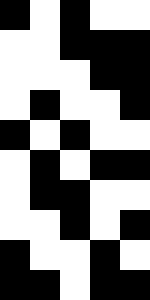[["black", "white", "black", "white", "white"], ["white", "white", "black", "black", "black"], ["white", "white", "white", "black", "black"], ["white", "black", "white", "white", "black"], ["black", "white", "black", "white", "white"], ["white", "black", "white", "black", "black"], ["white", "black", "black", "white", "white"], ["white", "white", "black", "white", "black"], ["black", "white", "white", "black", "white"], ["black", "black", "white", "black", "black"]]